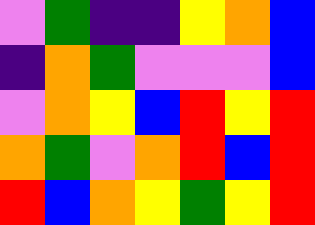[["violet", "green", "indigo", "indigo", "yellow", "orange", "blue"], ["indigo", "orange", "green", "violet", "violet", "violet", "blue"], ["violet", "orange", "yellow", "blue", "red", "yellow", "red"], ["orange", "green", "violet", "orange", "red", "blue", "red"], ["red", "blue", "orange", "yellow", "green", "yellow", "red"]]